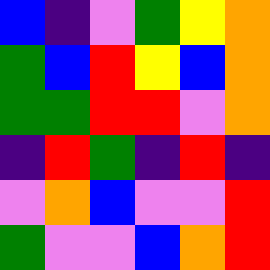[["blue", "indigo", "violet", "green", "yellow", "orange"], ["green", "blue", "red", "yellow", "blue", "orange"], ["green", "green", "red", "red", "violet", "orange"], ["indigo", "red", "green", "indigo", "red", "indigo"], ["violet", "orange", "blue", "violet", "violet", "red"], ["green", "violet", "violet", "blue", "orange", "red"]]